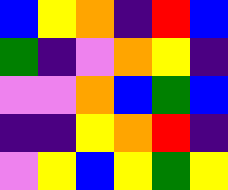[["blue", "yellow", "orange", "indigo", "red", "blue"], ["green", "indigo", "violet", "orange", "yellow", "indigo"], ["violet", "violet", "orange", "blue", "green", "blue"], ["indigo", "indigo", "yellow", "orange", "red", "indigo"], ["violet", "yellow", "blue", "yellow", "green", "yellow"]]